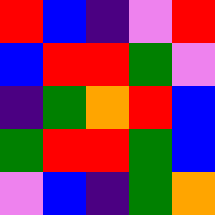[["red", "blue", "indigo", "violet", "red"], ["blue", "red", "red", "green", "violet"], ["indigo", "green", "orange", "red", "blue"], ["green", "red", "red", "green", "blue"], ["violet", "blue", "indigo", "green", "orange"]]